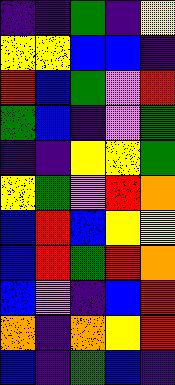[["indigo", "indigo", "green", "indigo", "yellow"], ["yellow", "yellow", "blue", "blue", "indigo"], ["red", "blue", "green", "violet", "red"], ["green", "blue", "indigo", "violet", "green"], ["indigo", "indigo", "yellow", "yellow", "green"], ["yellow", "green", "violet", "red", "orange"], ["blue", "red", "blue", "yellow", "yellow"], ["blue", "red", "green", "red", "orange"], ["blue", "violet", "indigo", "blue", "red"], ["orange", "indigo", "orange", "yellow", "red"], ["blue", "indigo", "green", "blue", "indigo"]]